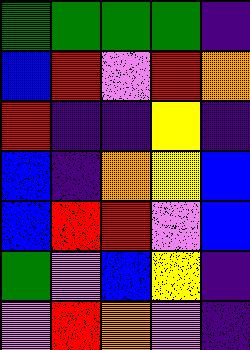[["green", "green", "green", "green", "indigo"], ["blue", "red", "violet", "red", "orange"], ["red", "indigo", "indigo", "yellow", "indigo"], ["blue", "indigo", "orange", "yellow", "blue"], ["blue", "red", "red", "violet", "blue"], ["green", "violet", "blue", "yellow", "indigo"], ["violet", "red", "orange", "violet", "indigo"]]